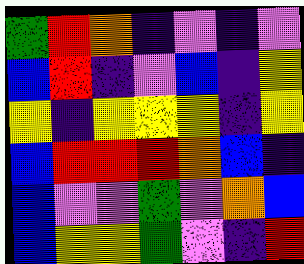[["green", "red", "orange", "indigo", "violet", "indigo", "violet"], ["blue", "red", "indigo", "violet", "blue", "indigo", "yellow"], ["yellow", "indigo", "yellow", "yellow", "yellow", "indigo", "yellow"], ["blue", "red", "red", "red", "orange", "blue", "indigo"], ["blue", "violet", "violet", "green", "violet", "orange", "blue"], ["blue", "yellow", "yellow", "green", "violet", "indigo", "red"]]